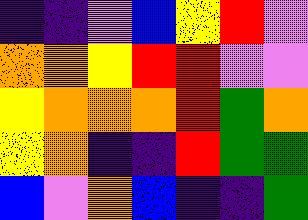[["indigo", "indigo", "violet", "blue", "yellow", "red", "violet"], ["orange", "orange", "yellow", "red", "red", "violet", "violet"], ["yellow", "orange", "orange", "orange", "red", "green", "orange"], ["yellow", "orange", "indigo", "indigo", "red", "green", "green"], ["blue", "violet", "orange", "blue", "indigo", "indigo", "green"]]